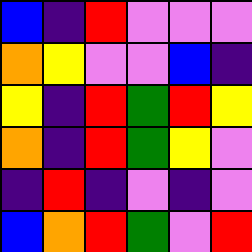[["blue", "indigo", "red", "violet", "violet", "violet"], ["orange", "yellow", "violet", "violet", "blue", "indigo"], ["yellow", "indigo", "red", "green", "red", "yellow"], ["orange", "indigo", "red", "green", "yellow", "violet"], ["indigo", "red", "indigo", "violet", "indigo", "violet"], ["blue", "orange", "red", "green", "violet", "red"]]